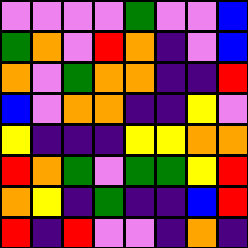[["violet", "violet", "violet", "violet", "green", "violet", "violet", "blue"], ["green", "orange", "violet", "red", "orange", "indigo", "violet", "blue"], ["orange", "violet", "green", "orange", "orange", "indigo", "indigo", "red"], ["blue", "violet", "orange", "orange", "indigo", "indigo", "yellow", "violet"], ["yellow", "indigo", "indigo", "indigo", "yellow", "yellow", "orange", "orange"], ["red", "orange", "green", "violet", "green", "green", "yellow", "red"], ["orange", "yellow", "indigo", "green", "indigo", "indigo", "blue", "red"], ["red", "indigo", "red", "violet", "violet", "indigo", "orange", "indigo"]]